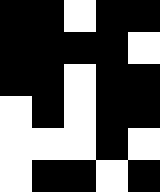[["black", "black", "white", "black", "black"], ["black", "black", "black", "black", "white"], ["black", "black", "white", "black", "black"], ["white", "black", "white", "black", "black"], ["white", "white", "white", "black", "white"], ["white", "black", "black", "white", "black"]]